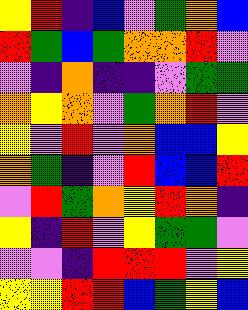[["yellow", "red", "indigo", "blue", "violet", "green", "orange", "blue"], ["red", "green", "blue", "green", "orange", "orange", "red", "violet"], ["violet", "indigo", "orange", "indigo", "indigo", "violet", "green", "green"], ["orange", "yellow", "orange", "violet", "green", "orange", "red", "violet"], ["yellow", "violet", "red", "violet", "orange", "blue", "blue", "yellow"], ["orange", "green", "indigo", "violet", "red", "blue", "blue", "red"], ["violet", "red", "green", "orange", "yellow", "red", "orange", "indigo"], ["yellow", "indigo", "red", "violet", "yellow", "green", "green", "violet"], ["violet", "violet", "indigo", "red", "red", "red", "violet", "yellow"], ["yellow", "yellow", "red", "red", "blue", "green", "yellow", "blue"]]